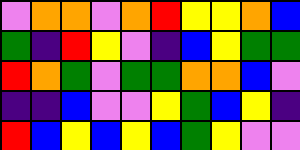[["violet", "orange", "orange", "violet", "orange", "red", "yellow", "yellow", "orange", "blue"], ["green", "indigo", "red", "yellow", "violet", "indigo", "blue", "yellow", "green", "green"], ["red", "orange", "green", "violet", "green", "green", "orange", "orange", "blue", "violet"], ["indigo", "indigo", "blue", "violet", "violet", "yellow", "green", "blue", "yellow", "indigo"], ["red", "blue", "yellow", "blue", "yellow", "blue", "green", "yellow", "violet", "violet"]]